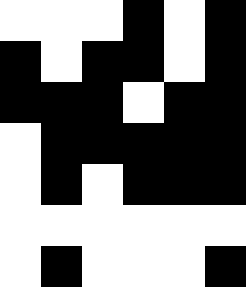[["white", "white", "white", "black", "white", "black"], ["black", "white", "black", "black", "white", "black"], ["black", "black", "black", "white", "black", "black"], ["white", "black", "black", "black", "black", "black"], ["white", "black", "white", "black", "black", "black"], ["white", "white", "white", "white", "white", "white"], ["white", "black", "white", "white", "white", "black"]]